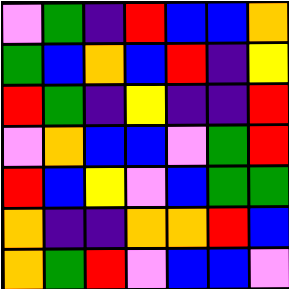[["violet", "green", "indigo", "red", "blue", "blue", "orange"], ["green", "blue", "orange", "blue", "red", "indigo", "yellow"], ["red", "green", "indigo", "yellow", "indigo", "indigo", "red"], ["violet", "orange", "blue", "blue", "violet", "green", "red"], ["red", "blue", "yellow", "violet", "blue", "green", "green"], ["orange", "indigo", "indigo", "orange", "orange", "red", "blue"], ["orange", "green", "red", "violet", "blue", "blue", "violet"]]